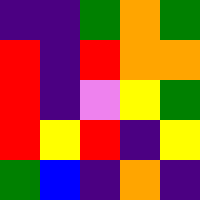[["indigo", "indigo", "green", "orange", "green"], ["red", "indigo", "red", "orange", "orange"], ["red", "indigo", "violet", "yellow", "green"], ["red", "yellow", "red", "indigo", "yellow"], ["green", "blue", "indigo", "orange", "indigo"]]